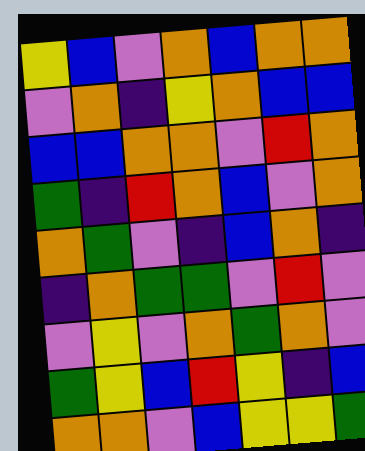[["yellow", "blue", "violet", "orange", "blue", "orange", "orange"], ["violet", "orange", "indigo", "yellow", "orange", "blue", "blue"], ["blue", "blue", "orange", "orange", "violet", "red", "orange"], ["green", "indigo", "red", "orange", "blue", "violet", "orange"], ["orange", "green", "violet", "indigo", "blue", "orange", "indigo"], ["indigo", "orange", "green", "green", "violet", "red", "violet"], ["violet", "yellow", "violet", "orange", "green", "orange", "violet"], ["green", "yellow", "blue", "red", "yellow", "indigo", "blue"], ["orange", "orange", "violet", "blue", "yellow", "yellow", "green"]]